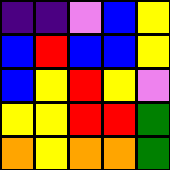[["indigo", "indigo", "violet", "blue", "yellow"], ["blue", "red", "blue", "blue", "yellow"], ["blue", "yellow", "red", "yellow", "violet"], ["yellow", "yellow", "red", "red", "green"], ["orange", "yellow", "orange", "orange", "green"]]